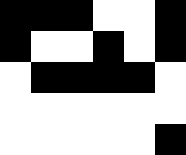[["black", "black", "black", "white", "white", "black"], ["black", "white", "white", "black", "white", "black"], ["white", "black", "black", "black", "black", "white"], ["white", "white", "white", "white", "white", "white"], ["white", "white", "white", "white", "white", "black"]]